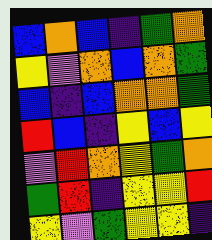[["blue", "orange", "blue", "indigo", "green", "orange"], ["yellow", "violet", "orange", "blue", "orange", "green"], ["blue", "indigo", "blue", "orange", "orange", "green"], ["red", "blue", "indigo", "yellow", "blue", "yellow"], ["violet", "red", "orange", "yellow", "green", "orange"], ["green", "red", "indigo", "yellow", "yellow", "red"], ["yellow", "violet", "green", "yellow", "yellow", "indigo"]]